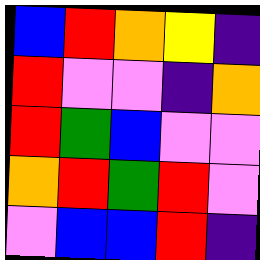[["blue", "red", "orange", "yellow", "indigo"], ["red", "violet", "violet", "indigo", "orange"], ["red", "green", "blue", "violet", "violet"], ["orange", "red", "green", "red", "violet"], ["violet", "blue", "blue", "red", "indigo"]]